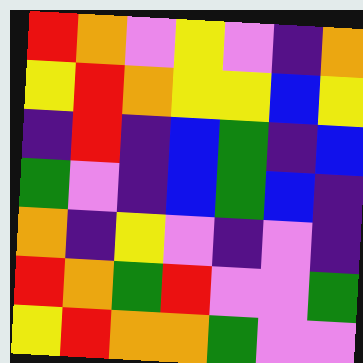[["red", "orange", "violet", "yellow", "violet", "indigo", "orange"], ["yellow", "red", "orange", "yellow", "yellow", "blue", "yellow"], ["indigo", "red", "indigo", "blue", "green", "indigo", "blue"], ["green", "violet", "indigo", "blue", "green", "blue", "indigo"], ["orange", "indigo", "yellow", "violet", "indigo", "violet", "indigo"], ["red", "orange", "green", "red", "violet", "violet", "green"], ["yellow", "red", "orange", "orange", "green", "violet", "violet"]]